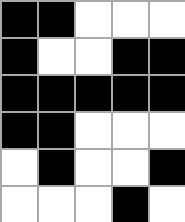[["black", "black", "white", "white", "white"], ["black", "white", "white", "black", "black"], ["black", "black", "black", "black", "black"], ["black", "black", "white", "white", "white"], ["white", "black", "white", "white", "black"], ["white", "white", "white", "black", "white"]]